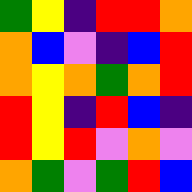[["green", "yellow", "indigo", "red", "red", "orange"], ["orange", "blue", "violet", "indigo", "blue", "red"], ["orange", "yellow", "orange", "green", "orange", "red"], ["red", "yellow", "indigo", "red", "blue", "indigo"], ["red", "yellow", "red", "violet", "orange", "violet"], ["orange", "green", "violet", "green", "red", "blue"]]